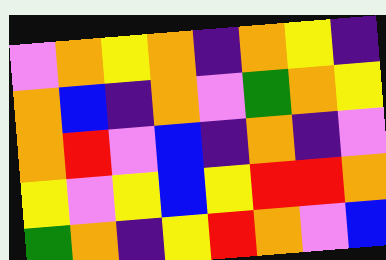[["violet", "orange", "yellow", "orange", "indigo", "orange", "yellow", "indigo"], ["orange", "blue", "indigo", "orange", "violet", "green", "orange", "yellow"], ["orange", "red", "violet", "blue", "indigo", "orange", "indigo", "violet"], ["yellow", "violet", "yellow", "blue", "yellow", "red", "red", "orange"], ["green", "orange", "indigo", "yellow", "red", "orange", "violet", "blue"]]